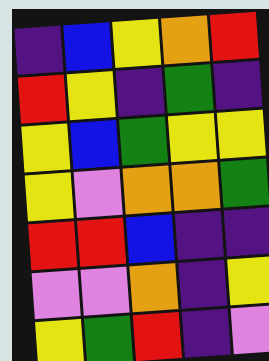[["indigo", "blue", "yellow", "orange", "red"], ["red", "yellow", "indigo", "green", "indigo"], ["yellow", "blue", "green", "yellow", "yellow"], ["yellow", "violet", "orange", "orange", "green"], ["red", "red", "blue", "indigo", "indigo"], ["violet", "violet", "orange", "indigo", "yellow"], ["yellow", "green", "red", "indigo", "violet"]]